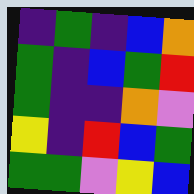[["indigo", "green", "indigo", "blue", "orange"], ["green", "indigo", "blue", "green", "red"], ["green", "indigo", "indigo", "orange", "violet"], ["yellow", "indigo", "red", "blue", "green"], ["green", "green", "violet", "yellow", "blue"]]